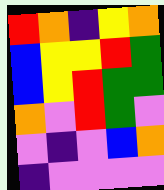[["red", "orange", "indigo", "yellow", "orange"], ["blue", "yellow", "yellow", "red", "green"], ["blue", "yellow", "red", "green", "green"], ["orange", "violet", "red", "green", "violet"], ["violet", "indigo", "violet", "blue", "orange"], ["indigo", "violet", "violet", "violet", "violet"]]